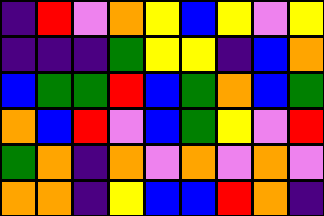[["indigo", "red", "violet", "orange", "yellow", "blue", "yellow", "violet", "yellow"], ["indigo", "indigo", "indigo", "green", "yellow", "yellow", "indigo", "blue", "orange"], ["blue", "green", "green", "red", "blue", "green", "orange", "blue", "green"], ["orange", "blue", "red", "violet", "blue", "green", "yellow", "violet", "red"], ["green", "orange", "indigo", "orange", "violet", "orange", "violet", "orange", "violet"], ["orange", "orange", "indigo", "yellow", "blue", "blue", "red", "orange", "indigo"]]